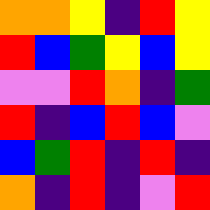[["orange", "orange", "yellow", "indigo", "red", "yellow"], ["red", "blue", "green", "yellow", "blue", "yellow"], ["violet", "violet", "red", "orange", "indigo", "green"], ["red", "indigo", "blue", "red", "blue", "violet"], ["blue", "green", "red", "indigo", "red", "indigo"], ["orange", "indigo", "red", "indigo", "violet", "red"]]